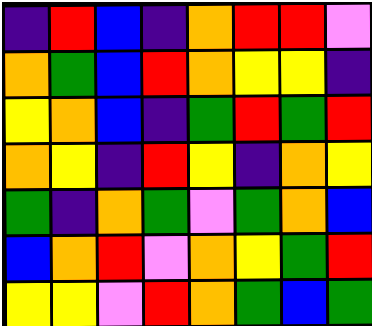[["indigo", "red", "blue", "indigo", "orange", "red", "red", "violet"], ["orange", "green", "blue", "red", "orange", "yellow", "yellow", "indigo"], ["yellow", "orange", "blue", "indigo", "green", "red", "green", "red"], ["orange", "yellow", "indigo", "red", "yellow", "indigo", "orange", "yellow"], ["green", "indigo", "orange", "green", "violet", "green", "orange", "blue"], ["blue", "orange", "red", "violet", "orange", "yellow", "green", "red"], ["yellow", "yellow", "violet", "red", "orange", "green", "blue", "green"]]